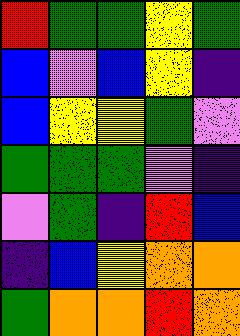[["red", "green", "green", "yellow", "green"], ["blue", "violet", "blue", "yellow", "indigo"], ["blue", "yellow", "yellow", "green", "violet"], ["green", "green", "green", "violet", "indigo"], ["violet", "green", "indigo", "red", "blue"], ["indigo", "blue", "yellow", "orange", "orange"], ["green", "orange", "orange", "red", "orange"]]